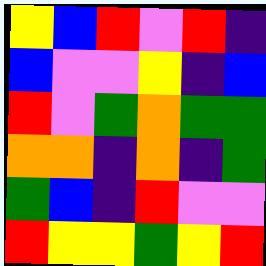[["yellow", "blue", "red", "violet", "red", "indigo"], ["blue", "violet", "violet", "yellow", "indigo", "blue"], ["red", "violet", "green", "orange", "green", "green"], ["orange", "orange", "indigo", "orange", "indigo", "green"], ["green", "blue", "indigo", "red", "violet", "violet"], ["red", "yellow", "yellow", "green", "yellow", "red"]]